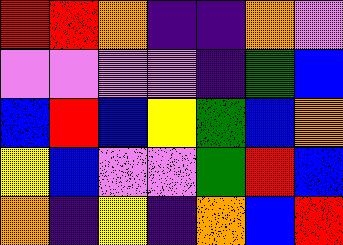[["red", "red", "orange", "indigo", "indigo", "orange", "violet"], ["violet", "violet", "violet", "violet", "indigo", "green", "blue"], ["blue", "red", "blue", "yellow", "green", "blue", "orange"], ["yellow", "blue", "violet", "violet", "green", "red", "blue"], ["orange", "indigo", "yellow", "indigo", "orange", "blue", "red"]]